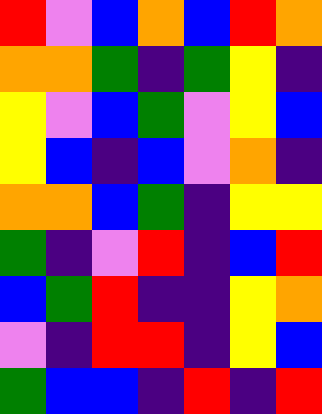[["red", "violet", "blue", "orange", "blue", "red", "orange"], ["orange", "orange", "green", "indigo", "green", "yellow", "indigo"], ["yellow", "violet", "blue", "green", "violet", "yellow", "blue"], ["yellow", "blue", "indigo", "blue", "violet", "orange", "indigo"], ["orange", "orange", "blue", "green", "indigo", "yellow", "yellow"], ["green", "indigo", "violet", "red", "indigo", "blue", "red"], ["blue", "green", "red", "indigo", "indigo", "yellow", "orange"], ["violet", "indigo", "red", "red", "indigo", "yellow", "blue"], ["green", "blue", "blue", "indigo", "red", "indigo", "red"]]